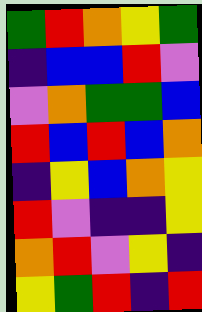[["green", "red", "orange", "yellow", "green"], ["indigo", "blue", "blue", "red", "violet"], ["violet", "orange", "green", "green", "blue"], ["red", "blue", "red", "blue", "orange"], ["indigo", "yellow", "blue", "orange", "yellow"], ["red", "violet", "indigo", "indigo", "yellow"], ["orange", "red", "violet", "yellow", "indigo"], ["yellow", "green", "red", "indigo", "red"]]